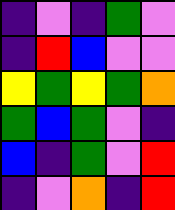[["indigo", "violet", "indigo", "green", "violet"], ["indigo", "red", "blue", "violet", "violet"], ["yellow", "green", "yellow", "green", "orange"], ["green", "blue", "green", "violet", "indigo"], ["blue", "indigo", "green", "violet", "red"], ["indigo", "violet", "orange", "indigo", "red"]]